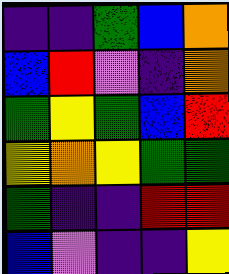[["indigo", "indigo", "green", "blue", "orange"], ["blue", "red", "violet", "indigo", "orange"], ["green", "yellow", "green", "blue", "red"], ["yellow", "orange", "yellow", "green", "green"], ["green", "indigo", "indigo", "red", "red"], ["blue", "violet", "indigo", "indigo", "yellow"]]